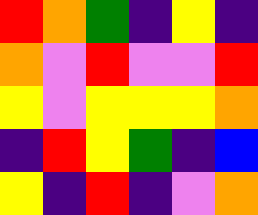[["red", "orange", "green", "indigo", "yellow", "indigo"], ["orange", "violet", "red", "violet", "violet", "red"], ["yellow", "violet", "yellow", "yellow", "yellow", "orange"], ["indigo", "red", "yellow", "green", "indigo", "blue"], ["yellow", "indigo", "red", "indigo", "violet", "orange"]]